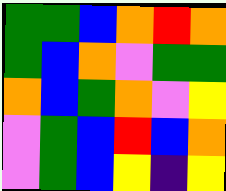[["green", "green", "blue", "orange", "red", "orange"], ["green", "blue", "orange", "violet", "green", "green"], ["orange", "blue", "green", "orange", "violet", "yellow"], ["violet", "green", "blue", "red", "blue", "orange"], ["violet", "green", "blue", "yellow", "indigo", "yellow"]]